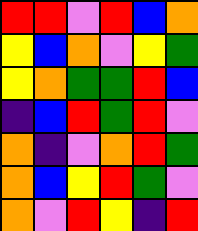[["red", "red", "violet", "red", "blue", "orange"], ["yellow", "blue", "orange", "violet", "yellow", "green"], ["yellow", "orange", "green", "green", "red", "blue"], ["indigo", "blue", "red", "green", "red", "violet"], ["orange", "indigo", "violet", "orange", "red", "green"], ["orange", "blue", "yellow", "red", "green", "violet"], ["orange", "violet", "red", "yellow", "indigo", "red"]]